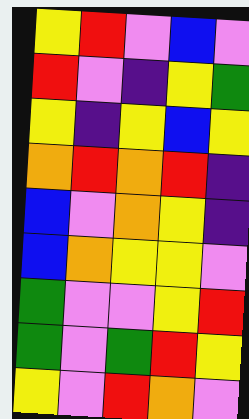[["yellow", "red", "violet", "blue", "violet"], ["red", "violet", "indigo", "yellow", "green"], ["yellow", "indigo", "yellow", "blue", "yellow"], ["orange", "red", "orange", "red", "indigo"], ["blue", "violet", "orange", "yellow", "indigo"], ["blue", "orange", "yellow", "yellow", "violet"], ["green", "violet", "violet", "yellow", "red"], ["green", "violet", "green", "red", "yellow"], ["yellow", "violet", "red", "orange", "violet"]]